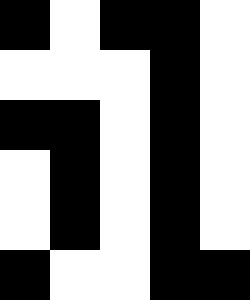[["black", "white", "black", "black", "white"], ["white", "white", "white", "black", "white"], ["black", "black", "white", "black", "white"], ["white", "black", "white", "black", "white"], ["white", "black", "white", "black", "white"], ["black", "white", "white", "black", "black"]]